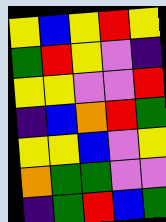[["yellow", "blue", "yellow", "red", "yellow"], ["green", "red", "yellow", "violet", "indigo"], ["yellow", "yellow", "violet", "violet", "red"], ["indigo", "blue", "orange", "red", "green"], ["yellow", "yellow", "blue", "violet", "yellow"], ["orange", "green", "green", "violet", "violet"], ["indigo", "green", "red", "blue", "green"]]